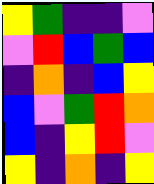[["yellow", "green", "indigo", "indigo", "violet"], ["violet", "red", "blue", "green", "blue"], ["indigo", "orange", "indigo", "blue", "yellow"], ["blue", "violet", "green", "red", "orange"], ["blue", "indigo", "yellow", "red", "violet"], ["yellow", "indigo", "orange", "indigo", "yellow"]]